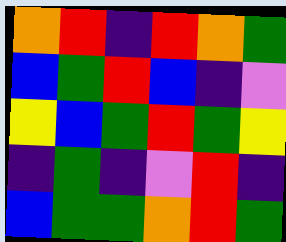[["orange", "red", "indigo", "red", "orange", "green"], ["blue", "green", "red", "blue", "indigo", "violet"], ["yellow", "blue", "green", "red", "green", "yellow"], ["indigo", "green", "indigo", "violet", "red", "indigo"], ["blue", "green", "green", "orange", "red", "green"]]